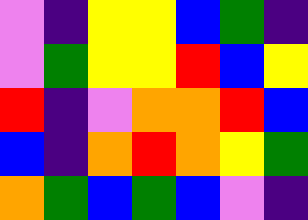[["violet", "indigo", "yellow", "yellow", "blue", "green", "indigo"], ["violet", "green", "yellow", "yellow", "red", "blue", "yellow"], ["red", "indigo", "violet", "orange", "orange", "red", "blue"], ["blue", "indigo", "orange", "red", "orange", "yellow", "green"], ["orange", "green", "blue", "green", "blue", "violet", "indigo"]]